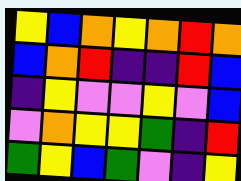[["yellow", "blue", "orange", "yellow", "orange", "red", "orange"], ["blue", "orange", "red", "indigo", "indigo", "red", "blue"], ["indigo", "yellow", "violet", "violet", "yellow", "violet", "blue"], ["violet", "orange", "yellow", "yellow", "green", "indigo", "red"], ["green", "yellow", "blue", "green", "violet", "indigo", "yellow"]]